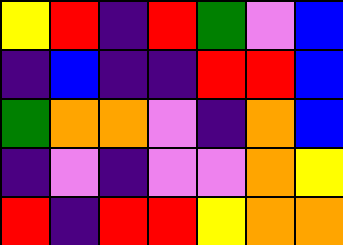[["yellow", "red", "indigo", "red", "green", "violet", "blue"], ["indigo", "blue", "indigo", "indigo", "red", "red", "blue"], ["green", "orange", "orange", "violet", "indigo", "orange", "blue"], ["indigo", "violet", "indigo", "violet", "violet", "orange", "yellow"], ["red", "indigo", "red", "red", "yellow", "orange", "orange"]]